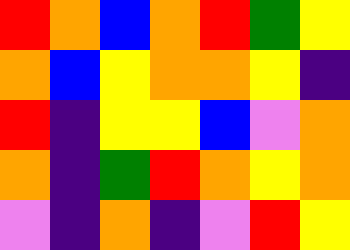[["red", "orange", "blue", "orange", "red", "green", "yellow"], ["orange", "blue", "yellow", "orange", "orange", "yellow", "indigo"], ["red", "indigo", "yellow", "yellow", "blue", "violet", "orange"], ["orange", "indigo", "green", "red", "orange", "yellow", "orange"], ["violet", "indigo", "orange", "indigo", "violet", "red", "yellow"]]